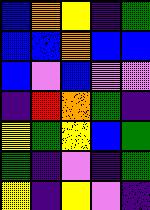[["blue", "orange", "yellow", "indigo", "green"], ["blue", "blue", "orange", "blue", "blue"], ["blue", "violet", "blue", "violet", "violet"], ["indigo", "red", "orange", "green", "indigo"], ["yellow", "green", "yellow", "blue", "green"], ["green", "indigo", "violet", "indigo", "green"], ["yellow", "indigo", "yellow", "violet", "indigo"]]